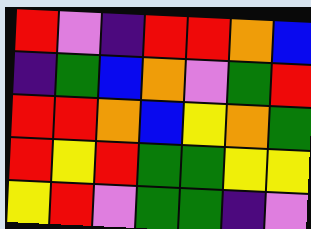[["red", "violet", "indigo", "red", "red", "orange", "blue"], ["indigo", "green", "blue", "orange", "violet", "green", "red"], ["red", "red", "orange", "blue", "yellow", "orange", "green"], ["red", "yellow", "red", "green", "green", "yellow", "yellow"], ["yellow", "red", "violet", "green", "green", "indigo", "violet"]]